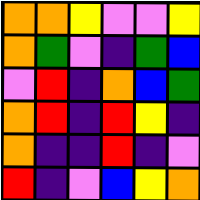[["orange", "orange", "yellow", "violet", "violet", "yellow"], ["orange", "green", "violet", "indigo", "green", "blue"], ["violet", "red", "indigo", "orange", "blue", "green"], ["orange", "red", "indigo", "red", "yellow", "indigo"], ["orange", "indigo", "indigo", "red", "indigo", "violet"], ["red", "indigo", "violet", "blue", "yellow", "orange"]]